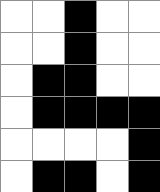[["white", "white", "black", "white", "white"], ["white", "white", "black", "white", "white"], ["white", "black", "black", "white", "white"], ["white", "black", "black", "black", "black"], ["white", "white", "white", "white", "black"], ["white", "black", "black", "white", "black"]]